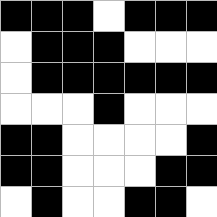[["black", "black", "black", "white", "black", "black", "black"], ["white", "black", "black", "black", "white", "white", "white"], ["white", "black", "black", "black", "black", "black", "black"], ["white", "white", "white", "black", "white", "white", "white"], ["black", "black", "white", "white", "white", "white", "black"], ["black", "black", "white", "white", "white", "black", "black"], ["white", "black", "white", "white", "black", "black", "white"]]